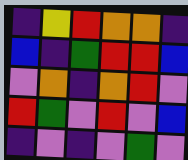[["indigo", "yellow", "red", "orange", "orange", "indigo"], ["blue", "indigo", "green", "red", "red", "blue"], ["violet", "orange", "indigo", "orange", "red", "violet"], ["red", "green", "violet", "red", "violet", "blue"], ["indigo", "violet", "indigo", "violet", "green", "violet"]]